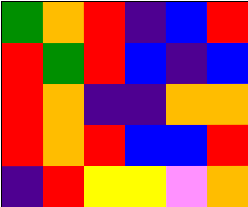[["green", "orange", "red", "indigo", "blue", "red"], ["red", "green", "red", "blue", "indigo", "blue"], ["red", "orange", "indigo", "indigo", "orange", "orange"], ["red", "orange", "red", "blue", "blue", "red"], ["indigo", "red", "yellow", "yellow", "violet", "orange"]]